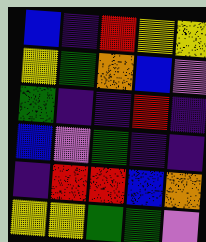[["blue", "indigo", "red", "yellow", "yellow"], ["yellow", "green", "orange", "blue", "violet"], ["green", "indigo", "indigo", "red", "indigo"], ["blue", "violet", "green", "indigo", "indigo"], ["indigo", "red", "red", "blue", "orange"], ["yellow", "yellow", "green", "green", "violet"]]